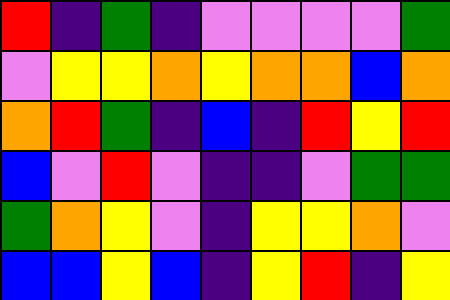[["red", "indigo", "green", "indigo", "violet", "violet", "violet", "violet", "green"], ["violet", "yellow", "yellow", "orange", "yellow", "orange", "orange", "blue", "orange"], ["orange", "red", "green", "indigo", "blue", "indigo", "red", "yellow", "red"], ["blue", "violet", "red", "violet", "indigo", "indigo", "violet", "green", "green"], ["green", "orange", "yellow", "violet", "indigo", "yellow", "yellow", "orange", "violet"], ["blue", "blue", "yellow", "blue", "indigo", "yellow", "red", "indigo", "yellow"]]